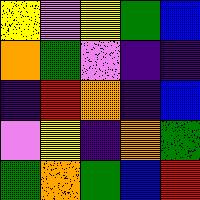[["yellow", "violet", "yellow", "green", "blue"], ["orange", "green", "violet", "indigo", "indigo"], ["indigo", "red", "orange", "indigo", "blue"], ["violet", "yellow", "indigo", "orange", "green"], ["green", "orange", "green", "blue", "red"]]